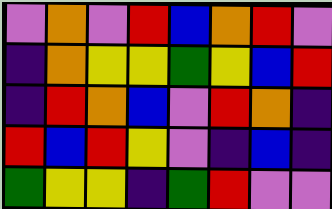[["violet", "orange", "violet", "red", "blue", "orange", "red", "violet"], ["indigo", "orange", "yellow", "yellow", "green", "yellow", "blue", "red"], ["indigo", "red", "orange", "blue", "violet", "red", "orange", "indigo"], ["red", "blue", "red", "yellow", "violet", "indigo", "blue", "indigo"], ["green", "yellow", "yellow", "indigo", "green", "red", "violet", "violet"]]